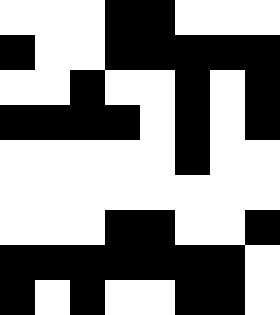[["white", "white", "white", "black", "black", "white", "white", "white"], ["black", "white", "white", "black", "black", "black", "black", "black"], ["white", "white", "black", "white", "white", "black", "white", "black"], ["black", "black", "black", "black", "white", "black", "white", "black"], ["white", "white", "white", "white", "white", "black", "white", "white"], ["white", "white", "white", "white", "white", "white", "white", "white"], ["white", "white", "white", "black", "black", "white", "white", "black"], ["black", "black", "black", "black", "black", "black", "black", "white"], ["black", "white", "black", "white", "white", "black", "black", "white"]]